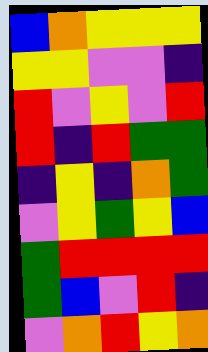[["blue", "orange", "yellow", "yellow", "yellow"], ["yellow", "yellow", "violet", "violet", "indigo"], ["red", "violet", "yellow", "violet", "red"], ["red", "indigo", "red", "green", "green"], ["indigo", "yellow", "indigo", "orange", "green"], ["violet", "yellow", "green", "yellow", "blue"], ["green", "red", "red", "red", "red"], ["green", "blue", "violet", "red", "indigo"], ["violet", "orange", "red", "yellow", "orange"]]